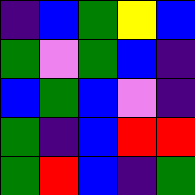[["indigo", "blue", "green", "yellow", "blue"], ["green", "violet", "green", "blue", "indigo"], ["blue", "green", "blue", "violet", "indigo"], ["green", "indigo", "blue", "red", "red"], ["green", "red", "blue", "indigo", "green"]]